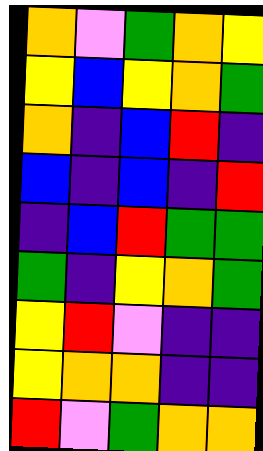[["orange", "violet", "green", "orange", "yellow"], ["yellow", "blue", "yellow", "orange", "green"], ["orange", "indigo", "blue", "red", "indigo"], ["blue", "indigo", "blue", "indigo", "red"], ["indigo", "blue", "red", "green", "green"], ["green", "indigo", "yellow", "orange", "green"], ["yellow", "red", "violet", "indigo", "indigo"], ["yellow", "orange", "orange", "indigo", "indigo"], ["red", "violet", "green", "orange", "orange"]]